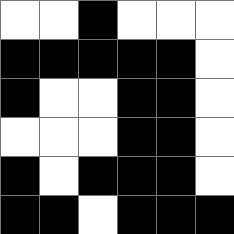[["white", "white", "black", "white", "white", "white"], ["black", "black", "black", "black", "black", "white"], ["black", "white", "white", "black", "black", "white"], ["white", "white", "white", "black", "black", "white"], ["black", "white", "black", "black", "black", "white"], ["black", "black", "white", "black", "black", "black"]]